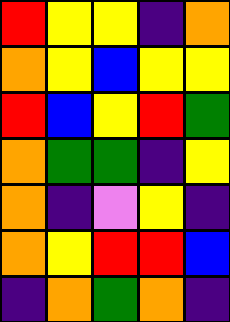[["red", "yellow", "yellow", "indigo", "orange"], ["orange", "yellow", "blue", "yellow", "yellow"], ["red", "blue", "yellow", "red", "green"], ["orange", "green", "green", "indigo", "yellow"], ["orange", "indigo", "violet", "yellow", "indigo"], ["orange", "yellow", "red", "red", "blue"], ["indigo", "orange", "green", "orange", "indigo"]]